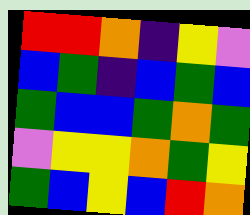[["red", "red", "orange", "indigo", "yellow", "violet"], ["blue", "green", "indigo", "blue", "green", "blue"], ["green", "blue", "blue", "green", "orange", "green"], ["violet", "yellow", "yellow", "orange", "green", "yellow"], ["green", "blue", "yellow", "blue", "red", "orange"]]